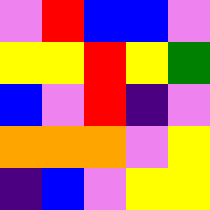[["violet", "red", "blue", "blue", "violet"], ["yellow", "yellow", "red", "yellow", "green"], ["blue", "violet", "red", "indigo", "violet"], ["orange", "orange", "orange", "violet", "yellow"], ["indigo", "blue", "violet", "yellow", "yellow"]]